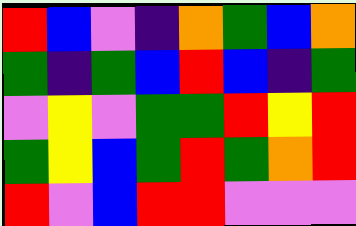[["red", "blue", "violet", "indigo", "orange", "green", "blue", "orange"], ["green", "indigo", "green", "blue", "red", "blue", "indigo", "green"], ["violet", "yellow", "violet", "green", "green", "red", "yellow", "red"], ["green", "yellow", "blue", "green", "red", "green", "orange", "red"], ["red", "violet", "blue", "red", "red", "violet", "violet", "violet"]]